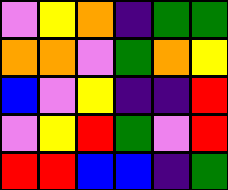[["violet", "yellow", "orange", "indigo", "green", "green"], ["orange", "orange", "violet", "green", "orange", "yellow"], ["blue", "violet", "yellow", "indigo", "indigo", "red"], ["violet", "yellow", "red", "green", "violet", "red"], ["red", "red", "blue", "blue", "indigo", "green"]]